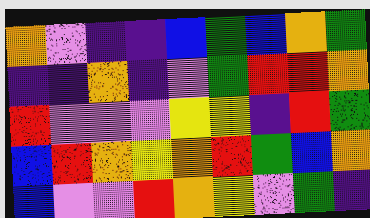[["orange", "violet", "indigo", "indigo", "blue", "green", "blue", "orange", "green"], ["indigo", "indigo", "orange", "indigo", "violet", "green", "red", "red", "orange"], ["red", "violet", "violet", "violet", "yellow", "yellow", "indigo", "red", "green"], ["blue", "red", "orange", "yellow", "orange", "red", "green", "blue", "orange"], ["blue", "violet", "violet", "red", "orange", "yellow", "violet", "green", "indigo"]]